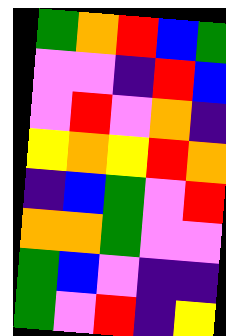[["green", "orange", "red", "blue", "green"], ["violet", "violet", "indigo", "red", "blue"], ["violet", "red", "violet", "orange", "indigo"], ["yellow", "orange", "yellow", "red", "orange"], ["indigo", "blue", "green", "violet", "red"], ["orange", "orange", "green", "violet", "violet"], ["green", "blue", "violet", "indigo", "indigo"], ["green", "violet", "red", "indigo", "yellow"]]